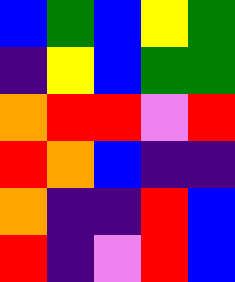[["blue", "green", "blue", "yellow", "green"], ["indigo", "yellow", "blue", "green", "green"], ["orange", "red", "red", "violet", "red"], ["red", "orange", "blue", "indigo", "indigo"], ["orange", "indigo", "indigo", "red", "blue"], ["red", "indigo", "violet", "red", "blue"]]